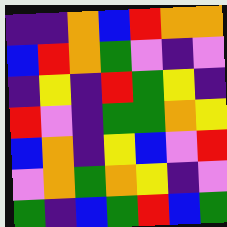[["indigo", "indigo", "orange", "blue", "red", "orange", "orange"], ["blue", "red", "orange", "green", "violet", "indigo", "violet"], ["indigo", "yellow", "indigo", "red", "green", "yellow", "indigo"], ["red", "violet", "indigo", "green", "green", "orange", "yellow"], ["blue", "orange", "indigo", "yellow", "blue", "violet", "red"], ["violet", "orange", "green", "orange", "yellow", "indigo", "violet"], ["green", "indigo", "blue", "green", "red", "blue", "green"]]